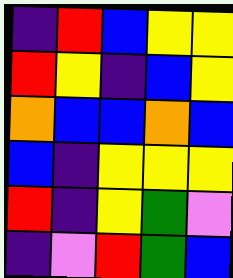[["indigo", "red", "blue", "yellow", "yellow"], ["red", "yellow", "indigo", "blue", "yellow"], ["orange", "blue", "blue", "orange", "blue"], ["blue", "indigo", "yellow", "yellow", "yellow"], ["red", "indigo", "yellow", "green", "violet"], ["indigo", "violet", "red", "green", "blue"]]